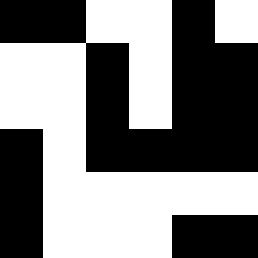[["black", "black", "white", "white", "black", "white"], ["white", "white", "black", "white", "black", "black"], ["white", "white", "black", "white", "black", "black"], ["black", "white", "black", "black", "black", "black"], ["black", "white", "white", "white", "white", "white"], ["black", "white", "white", "white", "black", "black"]]